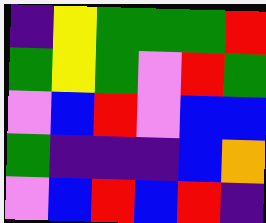[["indigo", "yellow", "green", "green", "green", "red"], ["green", "yellow", "green", "violet", "red", "green"], ["violet", "blue", "red", "violet", "blue", "blue"], ["green", "indigo", "indigo", "indigo", "blue", "orange"], ["violet", "blue", "red", "blue", "red", "indigo"]]